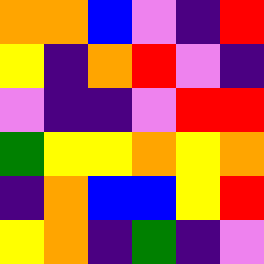[["orange", "orange", "blue", "violet", "indigo", "red"], ["yellow", "indigo", "orange", "red", "violet", "indigo"], ["violet", "indigo", "indigo", "violet", "red", "red"], ["green", "yellow", "yellow", "orange", "yellow", "orange"], ["indigo", "orange", "blue", "blue", "yellow", "red"], ["yellow", "orange", "indigo", "green", "indigo", "violet"]]